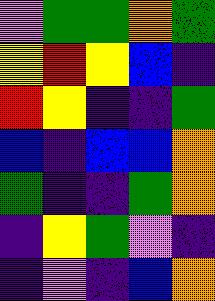[["violet", "green", "green", "orange", "green"], ["yellow", "red", "yellow", "blue", "indigo"], ["red", "yellow", "indigo", "indigo", "green"], ["blue", "indigo", "blue", "blue", "orange"], ["green", "indigo", "indigo", "green", "orange"], ["indigo", "yellow", "green", "violet", "indigo"], ["indigo", "violet", "indigo", "blue", "orange"]]